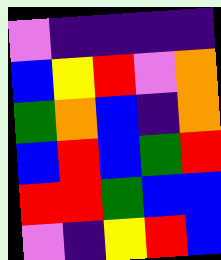[["violet", "indigo", "indigo", "indigo", "indigo"], ["blue", "yellow", "red", "violet", "orange"], ["green", "orange", "blue", "indigo", "orange"], ["blue", "red", "blue", "green", "red"], ["red", "red", "green", "blue", "blue"], ["violet", "indigo", "yellow", "red", "blue"]]